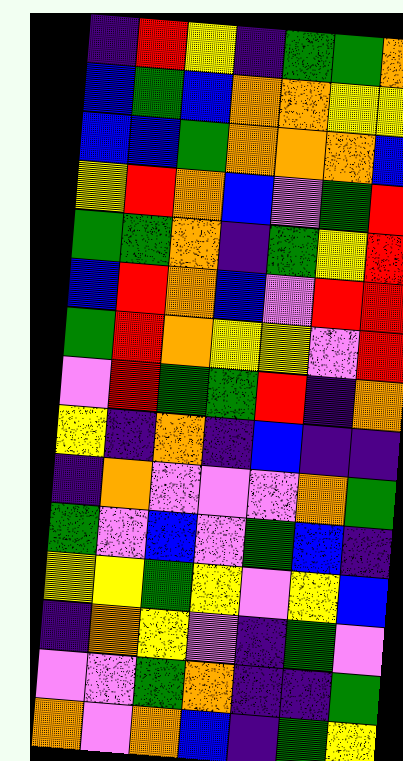[["indigo", "red", "yellow", "indigo", "green", "green", "orange"], ["blue", "green", "blue", "orange", "orange", "yellow", "yellow"], ["blue", "blue", "green", "orange", "orange", "orange", "blue"], ["yellow", "red", "orange", "blue", "violet", "green", "red"], ["green", "green", "orange", "indigo", "green", "yellow", "red"], ["blue", "red", "orange", "blue", "violet", "red", "red"], ["green", "red", "orange", "yellow", "yellow", "violet", "red"], ["violet", "red", "green", "green", "red", "indigo", "orange"], ["yellow", "indigo", "orange", "indigo", "blue", "indigo", "indigo"], ["indigo", "orange", "violet", "violet", "violet", "orange", "green"], ["green", "violet", "blue", "violet", "green", "blue", "indigo"], ["yellow", "yellow", "green", "yellow", "violet", "yellow", "blue"], ["indigo", "orange", "yellow", "violet", "indigo", "green", "violet"], ["violet", "violet", "green", "orange", "indigo", "indigo", "green"], ["orange", "violet", "orange", "blue", "indigo", "green", "yellow"]]